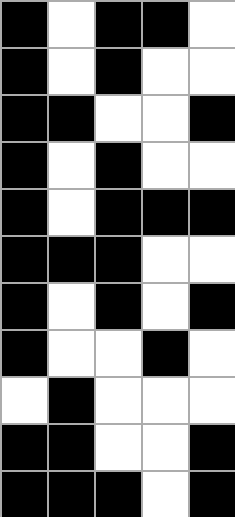[["black", "white", "black", "black", "white"], ["black", "white", "black", "white", "white"], ["black", "black", "white", "white", "black"], ["black", "white", "black", "white", "white"], ["black", "white", "black", "black", "black"], ["black", "black", "black", "white", "white"], ["black", "white", "black", "white", "black"], ["black", "white", "white", "black", "white"], ["white", "black", "white", "white", "white"], ["black", "black", "white", "white", "black"], ["black", "black", "black", "white", "black"]]